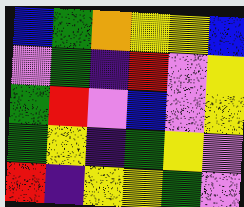[["blue", "green", "orange", "yellow", "yellow", "blue"], ["violet", "green", "indigo", "red", "violet", "yellow"], ["green", "red", "violet", "blue", "violet", "yellow"], ["green", "yellow", "indigo", "green", "yellow", "violet"], ["red", "indigo", "yellow", "yellow", "green", "violet"]]